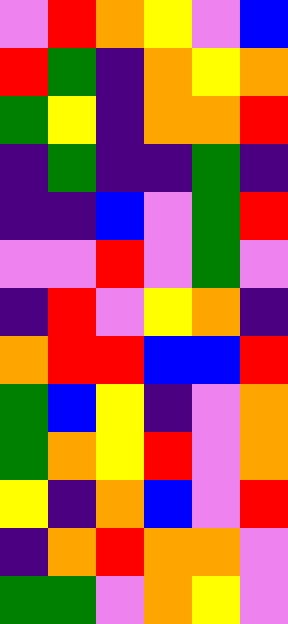[["violet", "red", "orange", "yellow", "violet", "blue"], ["red", "green", "indigo", "orange", "yellow", "orange"], ["green", "yellow", "indigo", "orange", "orange", "red"], ["indigo", "green", "indigo", "indigo", "green", "indigo"], ["indigo", "indigo", "blue", "violet", "green", "red"], ["violet", "violet", "red", "violet", "green", "violet"], ["indigo", "red", "violet", "yellow", "orange", "indigo"], ["orange", "red", "red", "blue", "blue", "red"], ["green", "blue", "yellow", "indigo", "violet", "orange"], ["green", "orange", "yellow", "red", "violet", "orange"], ["yellow", "indigo", "orange", "blue", "violet", "red"], ["indigo", "orange", "red", "orange", "orange", "violet"], ["green", "green", "violet", "orange", "yellow", "violet"]]